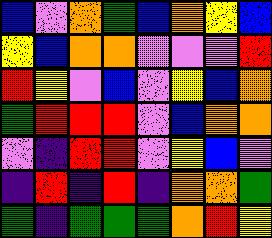[["blue", "violet", "orange", "green", "blue", "orange", "yellow", "blue"], ["yellow", "blue", "orange", "orange", "violet", "violet", "violet", "red"], ["red", "yellow", "violet", "blue", "violet", "yellow", "blue", "orange"], ["green", "red", "red", "red", "violet", "blue", "orange", "orange"], ["violet", "indigo", "red", "red", "violet", "yellow", "blue", "violet"], ["indigo", "red", "indigo", "red", "indigo", "orange", "orange", "green"], ["green", "indigo", "green", "green", "green", "orange", "red", "yellow"]]